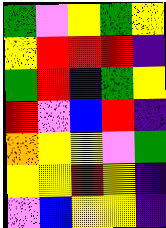[["green", "violet", "yellow", "green", "yellow"], ["yellow", "red", "red", "red", "indigo"], ["green", "red", "indigo", "green", "yellow"], ["red", "violet", "blue", "red", "indigo"], ["orange", "yellow", "yellow", "violet", "green"], ["yellow", "yellow", "red", "yellow", "indigo"], ["violet", "blue", "yellow", "yellow", "indigo"]]